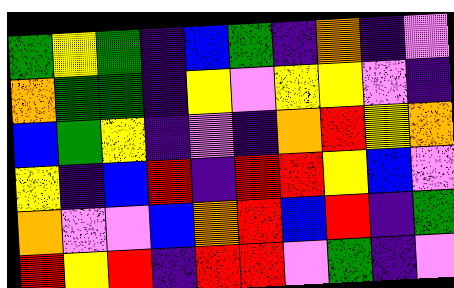[["green", "yellow", "green", "indigo", "blue", "green", "indigo", "orange", "indigo", "violet"], ["orange", "green", "green", "indigo", "yellow", "violet", "yellow", "yellow", "violet", "indigo"], ["blue", "green", "yellow", "indigo", "violet", "indigo", "orange", "red", "yellow", "orange"], ["yellow", "indigo", "blue", "red", "indigo", "red", "red", "yellow", "blue", "violet"], ["orange", "violet", "violet", "blue", "orange", "red", "blue", "red", "indigo", "green"], ["red", "yellow", "red", "indigo", "red", "red", "violet", "green", "indigo", "violet"]]